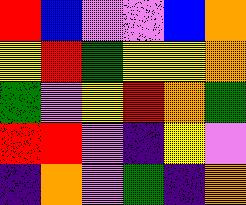[["red", "blue", "violet", "violet", "blue", "orange"], ["yellow", "red", "green", "yellow", "yellow", "orange"], ["green", "violet", "yellow", "red", "orange", "green"], ["red", "red", "violet", "indigo", "yellow", "violet"], ["indigo", "orange", "violet", "green", "indigo", "orange"]]